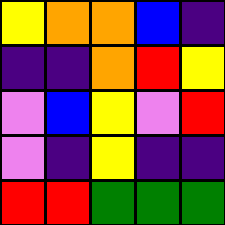[["yellow", "orange", "orange", "blue", "indigo"], ["indigo", "indigo", "orange", "red", "yellow"], ["violet", "blue", "yellow", "violet", "red"], ["violet", "indigo", "yellow", "indigo", "indigo"], ["red", "red", "green", "green", "green"]]